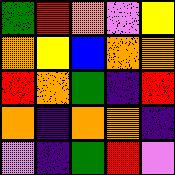[["green", "red", "orange", "violet", "yellow"], ["orange", "yellow", "blue", "orange", "orange"], ["red", "orange", "green", "indigo", "red"], ["orange", "indigo", "orange", "orange", "indigo"], ["violet", "indigo", "green", "red", "violet"]]